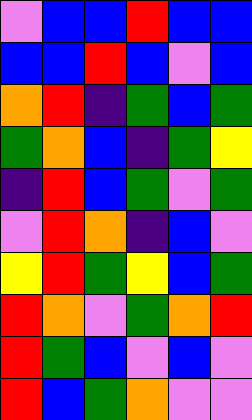[["violet", "blue", "blue", "red", "blue", "blue"], ["blue", "blue", "red", "blue", "violet", "blue"], ["orange", "red", "indigo", "green", "blue", "green"], ["green", "orange", "blue", "indigo", "green", "yellow"], ["indigo", "red", "blue", "green", "violet", "green"], ["violet", "red", "orange", "indigo", "blue", "violet"], ["yellow", "red", "green", "yellow", "blue", "green"], ["red", "orange", "violet", "green", "orange", "red"], ["red", "green", "blue", "violet", "blue", "violet"], ["red", "blue", "green", "orange", "violet", "violet"]]